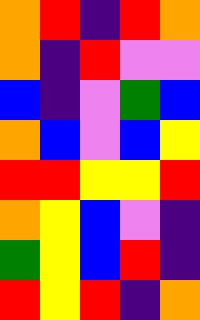[["orange", "red", "indigo", "red", "orange"], ["orange", "indigo", "red", "violet", "violet"], ["blue", "indigo", "violet", "green", "blue"], ["orange", "blue", "violet", "blue", "yellow"], ["red", "red", "yellow", "yellow", "red"], ["orange", "yellow", "blue", "violet", "indigo"], ["green", "yellow", "blue", "red", "indigo"], ["red", "yellow", "red", "indigo", "orange"]]